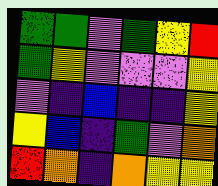[["green", "green", "violet", "green", "yellow", "red"], ["green", "yellow", "violet", "violet", "violet", "yellow"], ["violet", "indigo", "blue", "indigo", "indigo", "yellow"], ["yellow", "blue", "indigo", "green", "violet", "orange"], ["red", "orange", "indigo", "orange", "yellow", "yellow"]]